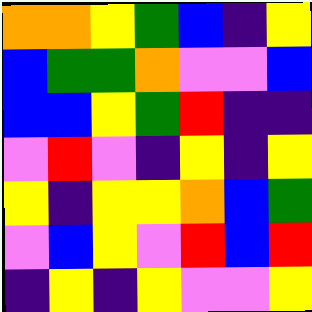[["orange", "orange", "yellow", "green", "blue", "indigo", "yellow"], ["blue", "green", "green", "orange", "violet", "violet", "blue"], ["blue", "blue", "yellow", "green", "red", "indigo", "indigo"], ["violet", "red", "violet", "indigo", "yellow", "indigo", "yellow"], ["yellow", "indigo", "yellow", "yellow", "orange", "blue", "green"], ["violet", "blue", "yellow", "violet", "red", "blue", "red"], ["indigo", "yellow", "indigo", "yellow", "violet", "violet", "yellow"]]